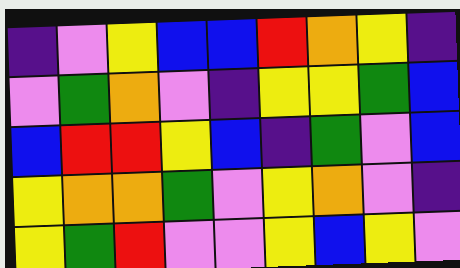[["indigo", "violet", "yellow", "blue", "blue", "red", "orange", "yellow", "indigo"], ["violet", "green", "orange", "violet", "indigo", "yellow", "yellow", "green", "blue"], ["blue", "red", "red", "yellow", "blue", "indigo", "green", "violet", "blue"], ["yellow", "orange", "orange", "green", "violet", "yellow", "orange", "violet", "indigo"], ["yellow", "green", "red", "violet", "violet", "yellow", "blue", "yellow", "violet"]]